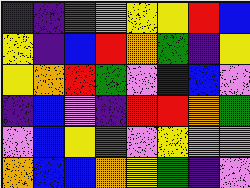[["indigo", "indigo", "red", "violet", "yellow", "yellow", "red", "blue"], ["yellow", "indigo", "blue", "red", "orange", "green", "indigo", "yellow"], ["yellow", "orange", "red", "green", "violet", "blue", "blue", "violet"], ["indigo", "blue", "violet", "indigo", "red", "red", "orange", "green"], ["violet", "blue", "yellow", "green", "violet", "yellow", "violet", "violet"], ["orange", "blue", "blue", "orange", "yellow", "green", "indigo", "violet"]]